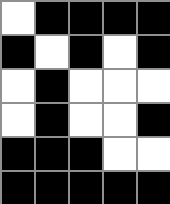[["white", "black", "black", "black", "black"], ["black", "white", "black", "white", "black"], ["white", "black", "white", "white", "white"], ["white", "black", "white", "white", "black"], ["black", "black", "black", "white", "white"], ["black", "black", "black", "black", "black"]]